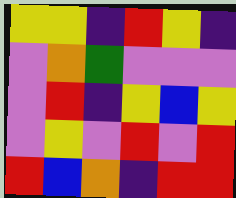[["yellow", "yellow", "indigo", "red", "yellow", "indigo"], ["violet", "orange", "green", "violet", "violet", "violet"], ["violet", "red", "indigo", "yellow", "blue", "yellow"], ["violet", "yellow", "violet", "red", "violet", "red"], ["red", "blue", "orange", "indigo", "red", "red"]]